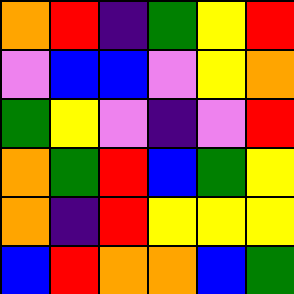[["orange", "red", "indigo", "green", "yellow", "red"], ["violet", "blue", "blue", "violet", "yellow", "orange"], ["green", "yellow", "violet", "indigo", "violet", "red"], ["orange", "green", "red", "blue", "green", "yellow"], ["orange", "indigo", "red", "yellow", "yellow", "yellow"], ["blue", "red", "orange", "orange", "blue", "green"]]